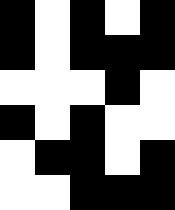[["black", "white", "black", "white", "black"], ["black", "white", "black", "black", "black"], ["white", "white", "white", "black", "white"], ["black", "white", "black", "white", "white"], ["white", "black", "black", "white", "black"], ["white", "white", "black", "black", "black"]]